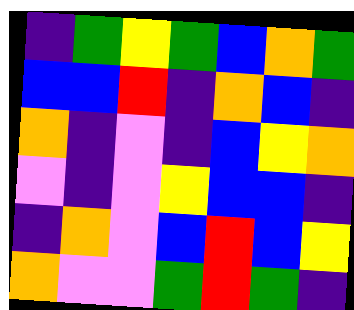[["indigo", "green", "yellow", "green", "blue", "orange", "green"], ["blue", "blue", "red", "indigo", "orange", "blue", "indigo"], ["orange", "indigo", "violet", "indigo", "blue", "yellow", "orange"], ["violet", "indigo", "violet", "yellow", "blue", "blue", "indigo"], ["indigo", "orange", "violet", "blue", "red", "blue", "yellow"], ["orange", "violet", "violet", "green", "red", "green", "indigo"]]